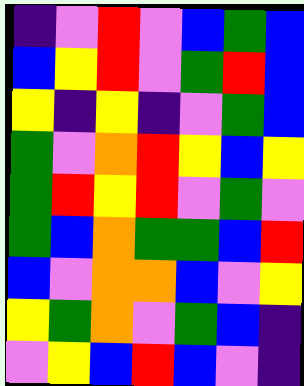[["indigo", "violet", "red", "violet", "blue", "green", "blue"], ["blue", "yellow", "red", "violet", "green", "red", "blue"], ["yellow", "indigo", "yellow", "indigo", "violet", "green", "blue"], ["green", "violet", "orange", "red", "yellow", "blue", "yellow"], ["green", "red", "yellow", "red", "violet", "green", "violet"], ["green", "blue", "orange", "green", "green", "blue", "red"], ["blue", "violet", "orange", "orange", "blue", "violet", "yellow"], ["yellow", "green", "orange", "violet", "green", "blue", "indigo"], ["violet", "yellow", "blue", "red", "blue", "violet", "indigo"]]